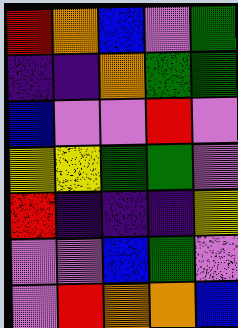[["red", "orange", "blue", "violet", "green"], ["indigo", "indigo", "orange", "green", "green"], ["blue", "violet", "violet", "red", "violet"], ["yellow", "yellow", "green", "green", "violet"], ["red", "indigo", "indigo", "indigo", "yellow"], ["violet", "violet", "blue", "green", "violet"], ["violet", "red", "orange", "orange", "blue"]]